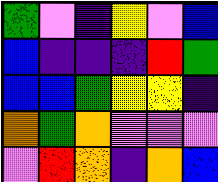[["green", "violet", "indigo", "yellow", "violet", "blue"], ["blue", "indigo", "indigo", "indigo", "red", "green"], ["blue", "blue", "green", "yellow", "yellow", "indigo"], ["orange", "green", "orange", "violet", "violet", "violet"], ["violet", "red", "orange", "indigo", "orange", "blue"]]